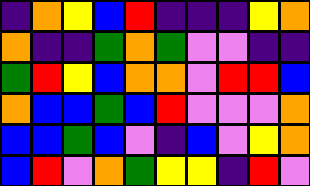[["indigo", "orange", "yellow", "blue", "red", "indigo", "indigo", "indigo", "yellow", "orange"], ["orange", "indigo", "indigo", "green", "orange", "green", "violet", "violet", "indigo", "indigo"], ["green", "red", "yellow", "blue", "orange", "orange", "violet", "red", "red", "blue"], ["orange", "blue", "blue", "green", "blue", "red", "violet", "violet", "violet", "orange"], ["blue", "blue", "green", "blue", "violet", "indigo", "blue", "violet", "yellow", "orange"], ["blue", "red", "violet", "orange", "green", "yellow", "yellow", "indigo", "red", "violet"]]